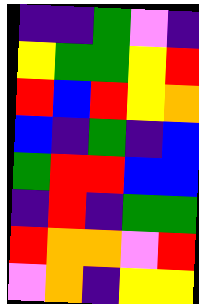[["indigo", "indigo", "green", "violet", "indigo"], ["yellow", "green", "green", "yellow", "red"], ["red", "blue", "red", "yellow", "orange"], ["blue", "indigo", "green", "indigo", "blue"], ["green", "red", "red", "blue", "blue"], ["indigo", "red", "indigo", "green", "green"], ["red", "orange", "orange", "violet", "red"], ["violet", "orange", "indigo", "yellow", "yellow"]]